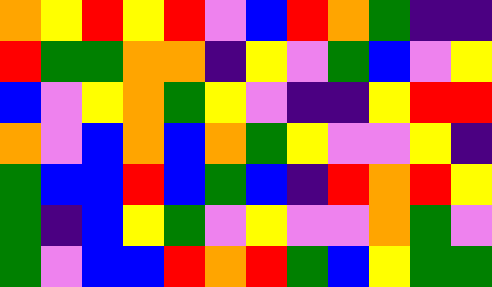[["orange", "yellow", "red", "yellow", "red", "violet", "blue", "red", "orange", "green", "indigo", "indigo"], ["red", "green", "green", "orange", "orange", "indigo", "yellow", "violet", "green", "blue", "violet", "yellow"], ["blue", "violet", "yellow", "orange", "green", "yellow", "violet", "indigo", "indigo", "yellow", "red", "red"], ["orange", "violet", "blue", "orange", "blue", "orange", "green", "yellow", "violet", "violet", "yellow", "indigo"], ["green", "blue", "blue", "red", "blue", "green", "blue", "indigo", "red", "orange", "red", "yellow"], ["green", "indigo", "blue", "yellow", "green", "violet", "yellow", "violet", "violet", "orange", "green", "violet"], ["green", "violet", "blue", "blue", "red", "orange", "red", "green", "blue", "yellow", "green", "green"]]